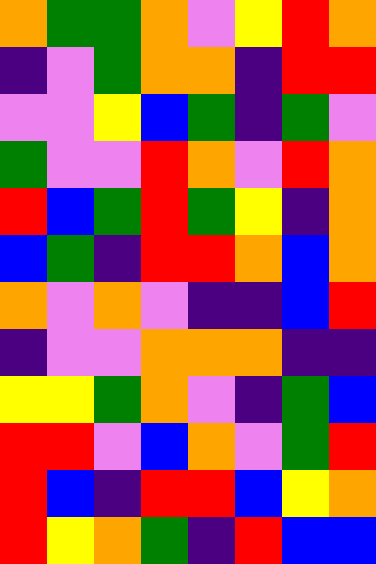[["orange", "green", "green", "orange", "violet", "yellow", "red", "orange"], ["indigo", "violet", "green", "orange", "orange", "indigo", "red", "red"], ["violet", "violet", "yellow", "blue", "green", "indigo", "green", "violet"], ["green", "violet", "violet", "red", "orange", "violet", "red", "orange"], ["red", "blue", "green", "red", "green", "yellow", "indigo", "orange"], ["blue", "green", "indigo", "red", "red", "orange", "blue", "orange"], ["orange", "violet", "orange", "violet", "indigo", "indigo", "blue", "red"], ["indigo", "violet", "violet", "orange", "orange", "orange", "indigo", "indigo"], ["yellow", "yellow", "green", "orange", "violet", "indigo", "green", "blue"], ["red", "red", "violet", "blue", "orange", "violet", "green", "red"], ["red", "blue", "indigo", "red", "red", "blue", "yellow", "orange"], ["red", "yellow", "orange", "green", "indigo", "red", "blue", "blue"]]